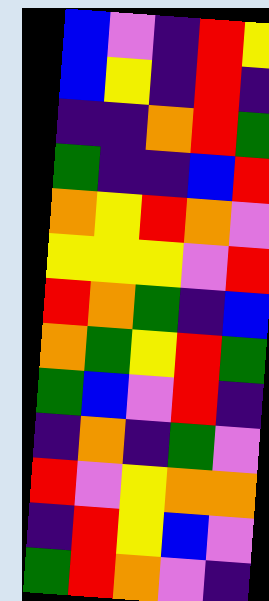[["blue", "violet", "indigo", "red", "yellow"], ["blue", "yellow", "indigo", "red", "indigo"], ["indigo", "indigo", "orange", "red", "green"], ["green", "indigo", "indigo", "blue", "red"], ["orange", "yellow", "red", "orange", "violet"], ["yellow", "yellow", "yellow", "violet", "red"], ["red", "orange", "green", "indigo", "blue"], ["orange", "green", "yellow", "red", "green"], ["green", "blue", "violet", "red", "indigo"], ["indigo", "orange", "indigo", "green", "violet"], ["red", "violet", "yellow", "orange", "orange"], ["indigo", "red", "yellow", "blue", "violet"], ["green", "red", "orange", "violet", "indigo"]]